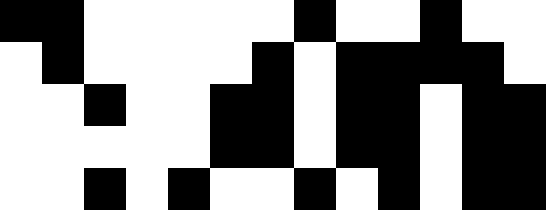[["black", "black", "white", "white", "white", "white", "white", "black", "white", "white", "black", "white", "white"], ["white", "black", "white", "white", "white", "white", "black", "white", "black", "black", "black", "black", "white"], ["white", "white", "black", "white", "white", "black", "black", "white", "black", "black", "white", "black", "black"], ["white", "white", "white", "white", "white", "black", "black", "white", "black", "black", "white", "black", "black"], ["white", "white", "black", "white", "black", "white", "white", "black", "white", "black", "white", "black", "black"]]